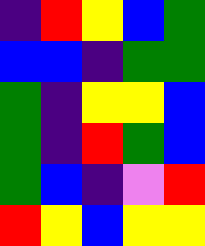[["indigo", "red", "yellow", "blue", "green"], ["blue", "blue", "indigo", "green", "green"], ["green", "indigo", "yellow", "yellow", "blue"], ["green", "indigo", "red", "green", "blue"], ["green", "blue", "indigo", "violet", "red"], ["red", "yellow", "blue", "yellow", "yellow"]]